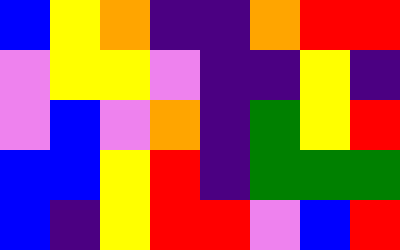[["blue", "yellow", "orange", "indigo", "indigo", "orange", "red", "red"], ["violet", "yellow", "yellow", "violet", "indigo", "indigo", "yellow", "indigo"], ["violet", "blue", "violet", "orange", "indigo", "green", "yellow", "red"], ["blue", "blue", "yellow", "red", "indigo", "green", "green", "green"], ["blue", "indigo", "yellow", "red", "red", "violet", "blue", "red"]]